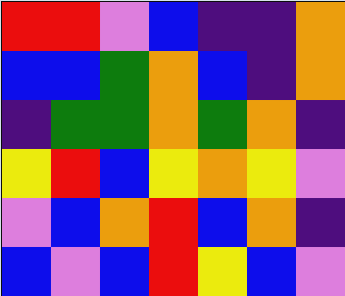[["red", "red", "violet", "blue", "indigo", "indigo", "orange"], ["blue", "blue", "green", "orange", "blue", "indigo", "orange"], ["indigo", "green", "green", "orange", "green", "orange", "indigo"], ["yellow", "red", "blue", "yellow", "orange", "yellow", "violet"], ["violet", "blue", "orange", "red", "blue", "orange", "indigo"], ["blue", "violet", "blue", "red", "yellow", "blue", "violet"]]